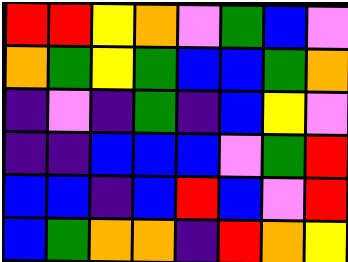[["red", "red", "yellow", "orange", "violet", "green", "blue", "violet"], ["orange", "green", "yellow", "green", "blue", "blue", "green", "orange"], ["indigo", "violet", "indigo", "green", "indigo", "blue", "yellow", "violet"], ["indigo", "indigo", "blue", "blue", "blue", "violet", "green", "red"], ["blue", "blue", "indigo", "blue", "red", "blue", "violet", "red"], ["blue", "green", "orange", "orange", "indigo", "red", "orange", "yellow"]]